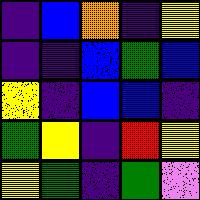[["indigo", "blue", "orange", "indigo", "yellow"], ["indigo", "indigo", "blue", "green", "blue"], ["yellow", "indigo", "blue", "blue", "indigo"], ["green", "yellow", "indigo", "red", "yellow"], ["yellow", "green", "indigo", "green", "violet"]]